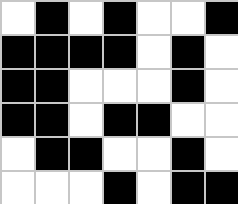[["white", "black", "white", "black", "white", "white", "black"], ["black", "black", "black", "black", "white", "black", "white"], ["black", "black", "white", "white", "white", "black", "white"], ["black", "black", "white", "black", "black", "white", "white"], ["white", "black", "black", "white", "white", "black", "white"], ["white", "white", "white", "black", "white", "black", "black"]]